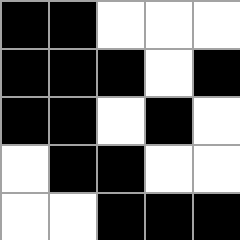[["black", "black", "white", "white", "white"], ["black", "black", "black", "white", "black"], ["black", "black", "white", "black", "white"], ["white", "black", "black", "white", "white"], ["white", "white", "black", "black", "black"]]